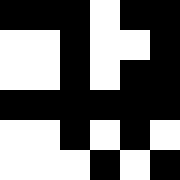[["black", "black", "black", "white", "black", "black"], ["white", "white", "black", "white", "white", "black"], ["white", "white", "black", "white", "black", "black"], ["black", "black", "black", "black", "black", "black"], ["white", "white", "black", "white", "black", "white"], ["white", "white", "white", "black", "white", "black"]]